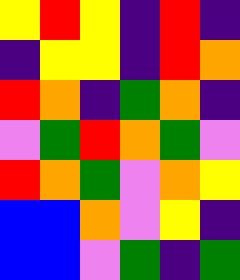[["yellow", "red", "yellow", "indigo", "red", "indigo"], ["indigo", "yellow", "yellow", "indigo", "red", "orange"], ["red", "orange", "indigo", "green", "orange", "indigo"], ["violet", "green", "red", "orange", "green", "violet"], ["red", "orange", "green", "violet", "orange", "yellow"], ["blue", "blue", "orange", "violet", "yellow", "indigo"], ["blue", "blue", "violet", "green", "indigo", "green"]]